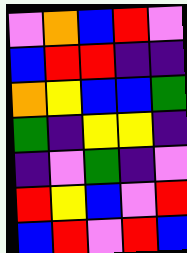[["violet", "orange", "blue", "red", "violet"], ["blue", "red", "red", "indigo", "indigo"], ["orange", "yellow", "blue", "blue", "green"], ["green", "indigo", "yellow", "yellow", "indigo"], ["indigo", "violet", "green", "indigo", "violet"], ["red", "yellow", "blue", "violet", "red"], ["blue", "red", "violet", "red", "blue"]]